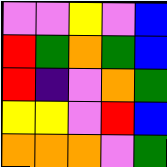[["violet", "violet", "yellow", "violet", "blue"], ["red", "green", "orange", "green", "blue"], ["red", "indigo", "violet", "orange", "green"], ["yellow", "yellow", "violet", "red", "blue"], ["orange", "orange", "orange", "violet", "green"]]